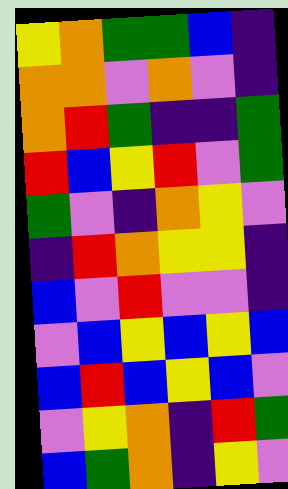[["yellow", "orange", "green", "green", "blue", "indigo"], ["orange", "orange", "violet", "orange", "violet", "indigo"], ["orange", "red", "green", "indigo", "indigo", "green"], ["red", "blue", "yellow", "red", "violet", "green"], ["green", "violet", "indigo", "orange", "yellow", "violet"], ["indigo", "red", "orange", "yellow", "yellow", "indigo"], ["blue", "violet", "red", "violet", "violet", "indigo"], ["violet", "blue", "yellow", "blue", "yellow", "blue"], ["blue", "red", "blue", "yellow", "blue", "violet"], ["violet", "yellow", "orange", "indigo", "red", "green"], ["blue", "green", "orange", "indigo", "yellow", "violet"]]